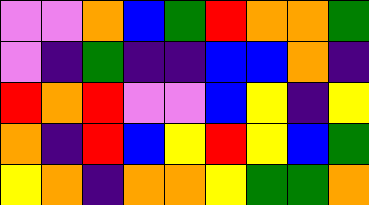[["violet", "violet", "orange", "blue", "green", "red", "orange", "orange", "green"], ["violet", "indigo", "green", "indigo", "indigo", "blue", "blue", "orange", "indigo"], ["red", "orange", "red", "violet", "violet", "blue", "yellow", "indigo", "yellow"], ["orange", "indigo", "red", "blue", "yellow", "red", "yellow", "blue", "green"], ["yellow", "orange", "indigo", "orange", "orange", "yellow", "green", "green", "orange"]]